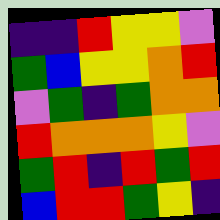[["indigo", "indigo", "red", "yellow", "yellow", "violet"], ["green", "blue", "yellow", "yellow", "orange", "red"], ["violet", "green", "indigo", "green", "orange", "orange"], ["red", "orange", "orange", "orange", "yellow", "violet"], ["green", "red", "indigo", "red", "green", "red"], ["blue", "red", "red", "green", "yellow", "indigo"]]